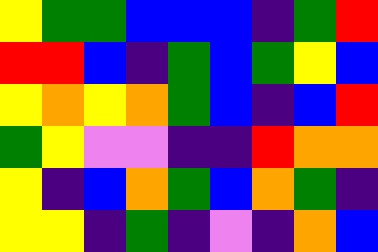[["yellow", "green", "green", "blue", "blue", "blue", "indigo", "green", "red"], ["red", "red", "blue", "indigo", "green", "blue", "green", "yellow", "blue"], ["yellow", "orange", "yellow", "orange", "green", "blue", "indigo", "blue", "red"], ["green", "yellow", "violet", "violet", "indigo", "indigo", "red", "orange", "orange"], ["yellow", "indigo", "blue", "orange", "green", "blue", "orange", "green", "indigo"], ["yellow", "yellow", "indigo", "green", "indigo", "violet", "indigo", "orange", "blue"]]